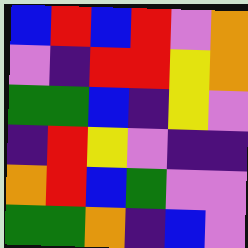[["blue", "red", "blue", "red", "violet", "orange"], ["violet", "indigo", "red", "red", "yellow", "orange"], ["green", "green", "blue", "indigo", "yellow", "violet"], ["indigo", "red", "yellow", "violet", "indigo", "indigo"], ["orange", "red", "blue", "green", "violet", "violet"], ["green", "green", "orange", "indigo", "blue", "violet"]]